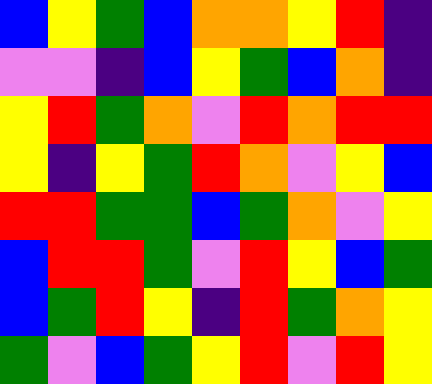[["blue", "yellow", "green", "blue", "orange", "orange", "yellow", "red", "indigo"], ["violet", "violet", "indigo", "blue", "yellow", "green", "blue", "orange", "indigo"], ["yellow", "red", "green", "orange", "violet", "red", "orange", "red", "red"], ["yellow", "indigo", "yellow", "green", "red", "orange", "violet", "yellow", "blue"], ["red", "red", "green", "green", "blue", "green", "orange", "violet", "yellow"], ["blue", "red", "red", "green", "violet", "red", "yellow", "blue", "green"], ["blue", "green", "red", "yellow", "indigo", "red", "green", "orange", "yellow"], ["green", "violet", "blue", "green", "yellow", "red", "violet", "red", "yellow"]]